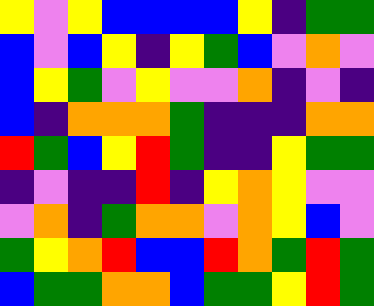[["yellow", "violet", "yellow", "blue", "blue", "blue", "blue", "yellow", "indigo", "green", "green"], ["blue", "violet", "blue", "yellow", "indigo", "yellow", "green", "blue", "violet", "orange", "violet"], ["blue", "yellow", "green", "violet", "yellow", "violet", "violet", "orange", "indigo", "violet", "indigo"], ["blue", "indigo", "orange", "orange", "orange", "green", "indigo", "indigo", "indigo", "orange", "orange"], ["red", "green", "blue", "yellow", "red", "green", "indigo", "indigo", "yellow", "green", "green"], ["indigo", "violet", "indigo", "indigo", "red", "indigo", "yellow", "orange", "yellow", "violet", "violet"], ["violet", "orange", "indigo", "green", "orange", "orange", "violet", "orange", "yellow", "blue", "violet"], ["green", "yellow", "orange", "red", "blue", "blue", "red", "orange", "green", "red", "green"], ["blue", "green", "green", "orange", "orange", "blue", "green", "green", "yellow", "red", "green"]]